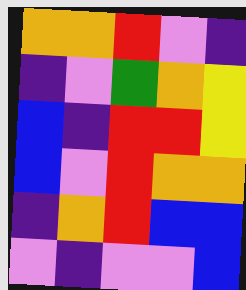[["orange", "orange", "red", "violet", "indigo"], ["indigo", "violet", "green", "orange", "yellow"], ["blue", "indigo", "red", "red", "yellow"], ["blue", "violet", "red", "orange", "orange"], ["indigo", "orange", "red", "blue", "blue"], ["violet", "indigo", "violet", "violet", "blue"]]